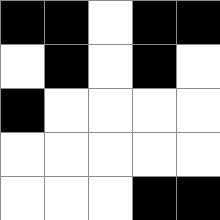[["black", "black", "white", "black", "black"], ["white", "black", "white", "black", "white"], ["black", "white", "white", "white", "white"], ["white", "white", "white", "white", "white"], ["white", "white", "white", "black", "black"]]